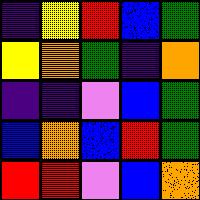[["indigo", "yellow", "red", "blue", "green"], ["yellow", "orange", "green", "indigo", "orange"], ["indigo", "indigo", "violet", "blue", "green"], ["blue", "orange", "blue", "red", "green"], ["red", "red", "violet", "blue", "orange"]]